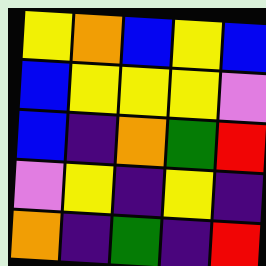[["yellow", "orange", "blue", "yellow", "blue"], ["blue", "yellow", "yellow", "yellow", "violet"], ["blue", "indigo", "orange", "green", "red"], ["violet", "yellow", "indigo", "yellow", "indigo"], ["orange", "indigo", "green", "indigo", "red"]]